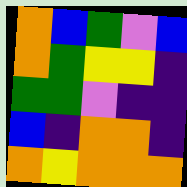[["orange", "blue", "green", "violet", "blue"], ["orange", "green", "yellow", "yellow", "indigo"], ["green", "green", "violet", "indigo", "indigo"], ["blue", "indigo", "orange", "orange", "indigo"], ["orange", "yellow", "orange", "orange", "orange"]]